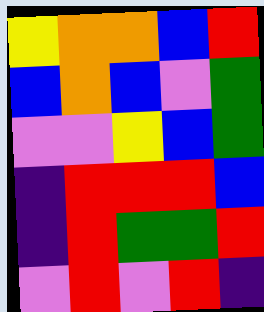[["yellow", "orange", "orange", "blue", "red"], ["blue", "orange", "blue", "violet", "green"], ["violet", "violet", "yellow", "blue", "green"], ["indigo", "red", "red", "red", "blue"], ["indigo", "red", "green", "green", "red"], ["violet", "red", "violet", "red", "indigo"]]